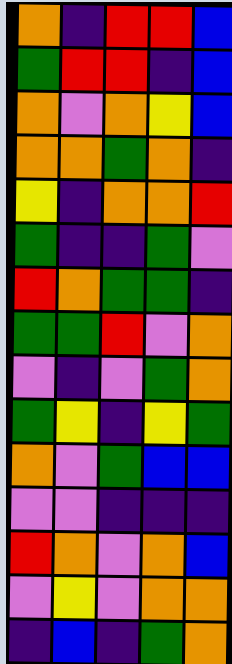[["orange", "indigo", "red", "red", "blue"], ["green", "red", "red", "indigo", "blue"], ["orange", "violet", "orange", "yellow", "blue"], ["orange", "orange", "green", "orange", "indigo"], ["yellow", "indigo", "orange", "orange", "red"], ["green", "indigo", "indigo", "green", "violet"], ["red", "orange", "green", "green", "indigo"], ["green", "green", "red", "violet", "orange"], ["violet", "indigo", "violet", "green", "orange"], ["green", "yellow", "indigo", "yellow", "green"], ["orange", "violet", "green", "blue", "blue"], ["violet", "violet", "indigo", "indigo", "indigo"], ["red", "orange", "violet", "orange", "blue"], ["violet", "yellow", "violet", "orange", "orange"], ["indigo", "blue", "indigo", "green", "orange"]]